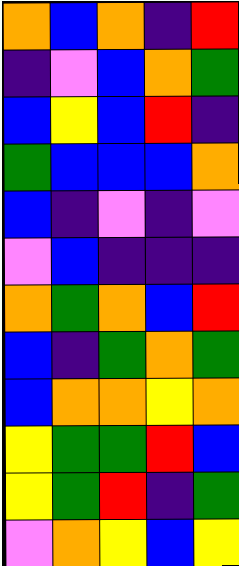[["orange", "blue", "orange", "indigo", "red"], ["indigo", "violet", "blue", "orange", "green"], ["blue", "yellow", "blue", "red", "indigo"], ["green", "blue", "blue", "blue", "orange"], ["blue", "indigo", "violet", "indigo", "violet"], ["violet", "blue", "indigo", "indigo", "indigo"], ["orange", "green", "orange", "blue", "red"], ["blue", "indigo", "green", "orange", "green"], ["blue", "orange", "orange", "yellow", "orange"], ["yellow", "green", "green", "red", "blue"], ["yellow", "green", "red", "indigo", "green"], ["violet", "orange", "yellow", "blue", "yellow"]]